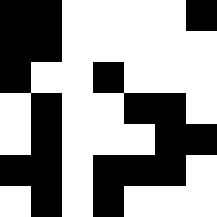[["black", "black", "white", "white", "white", "white", "black"], ["black", "black", "white", "white", "white", "white", "white"], ["black", "white", "white", "black", "white", "white", "white"], ["white", "black", "white", "white", "black", "black", "white"], ["white", "black", "white", "white", "white", "black", "black"], ["black", "black", "white", "black", "black", "black", "white"], ["white", "black", "white", "black", "white", "white", "white"]]